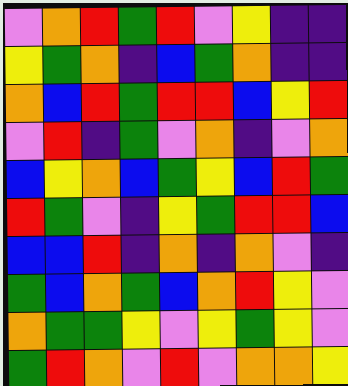[["violet", "orange", "red", "green", "red", "violet", "yellow", "indigo", "indigo"], ["yellow", "green", "orange", "indigo", "blue", "green", "orange", "indigo", "indigo"], ["orange", "blue", "red", "green", "red", "red", "blue", "yellow", "red"], ["violet", "red", "indigo", "green", "violet", "orange", "indigo", "violet", "orange"], ["blue", "yellow", "orange", "blue", "green", "yellow", "blue", "red", "green"], ["red", "green", "violet", "indigo", "yellow", "green", "red", "red", "blue"], ["blue", "blue", "red", "indigo", "orange", "indigo", "orange", "violet", "indigo"], ["green", "blue", "orange", "green", "blue", "orange", "red", "yellow", "violet"], ["orange", "green", "green", "yellow", "violet", "yellow", "green", "yellow", "violet"], ["green", "red", "orange", "violet", "red", "violet", "orange", "orange", "yellow"]]